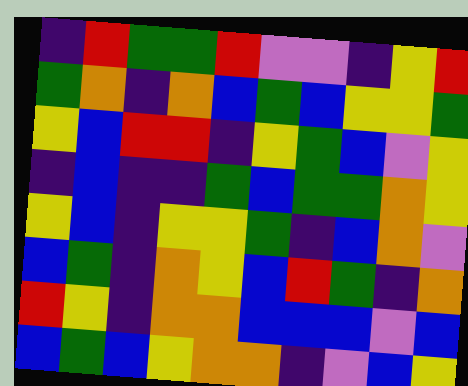[["indigo", "red", "green", "green", "red", "violet", "violet", "indigo", "yellow", "red"], ["green", "orange", "indigo", "orange", "blue", "green", "blue", "yellow", "yellow", "green"], ["yellow", "blue", "red", "red", "indigo", "yellow", "green", "blue", "violet", "yellow"], ["indigo", "blue", "indigo", "indigo", "green", "blue", "green", "green", "orange", "yellow"], ["yellow", "blue", "indigo", "yellow", "yellow", "green", "indigo", "blue", "orange", "violet"], ["blue", "green", "indigo", "orange", "yellow", "blue", "red", "green", "indigo", "orange"], ["red", "yellow", "indigo", "orange", "orange", "blue", "blue", "blue", "violet", "blue"], ["blue", "green", "blue", "yellow", "orange", "orange", "indigo", "violet", "blue", "yellow"]]